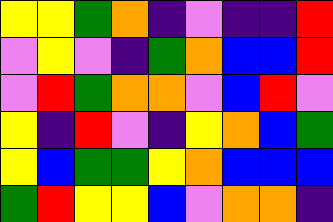[["yellow", "yellow", "green", "orange", "indigo", "violet", "indigo", "indigo", "red"], ["violet", "yellow", "violet", "indigo", "green", "orange", "blue", "blue", "red"], ["violet", "red", "green", "orange", "orange", "violet", "blue", "red", "violet"], ["yellow", "indigo", "red", "violet", "indigo", "yellow", "orange", "blue", "green"], ["yellow", "blue", "green", "green", "yellow", "orange", "blue", "blue", "blue"], ["green", "red", "yellow", "yellow", "blue", "violet", "orange", "orange", "indigo"]]